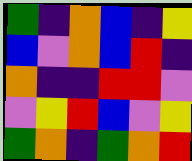[["green", "indigo", "orange", "blue", "indigo", "yellow"], ["blue", "violet", "orange", "blue", "red", "indigo"], ["orange", "indigo", "indigo", "red", "red", "violet"], ["violet", "yellow", "red", "blue", "violet", "yellow"], ["green", "orange", "indigo", "green", "orange", "red"]]